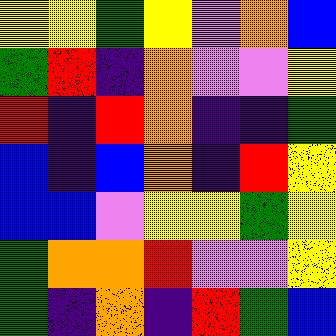[["yellow", "yellow", "green", "yellow", "violet", "orange", "blue"], ["green", "red", "indigo", "orange", "violet", "violet", "yellow"], ["red", "indigo", "red", "orange", "indigo", "indigo", "green"], ["blue", "indigo", "blue", "orange", "indigo", "red", "yellow"], ["blue", "blue", "violet", "yellow", "yellow", "green", "yellow"], ["green", "orange", "orange", "red", "violet", "violet", "yellow"], ["green", "indigo", "orange", "indigo", "red", "green", "blue"]]